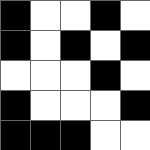[["black", "white", "white", "black", "white"], ["black", "white", "black", "white", "black"], ["white", "white", "white", "black", "white"], ["black", "white", "white", "white", "black"], ["black", "black", "black", "white", "white"]]